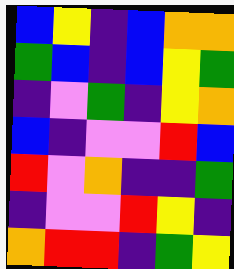[["blue", "yellow", "indigo", "blue", "orange", "orange"], ["green", "blue", "indigo", "blue", "yellow", "green"], ["indigo", "violet", "green", "indigo", "yellow", "orange"], ["blue", "indigo", "violet", "violet", "red", "blue"], ["red", "violet", "orange", "indigo", "indigo", "green"], ["indigo", "violet", "violet", "red", "yellow", "indigo"], ["orange", "red", "red", "indigo", "green", "yellow"]]